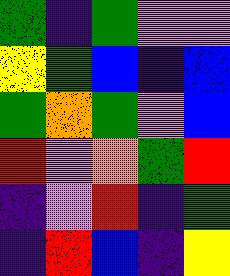[["green", "indigo", "green", "violet", "violet"], ["yellow", "green", "blue", "indigo", "blue"], ["green", "orange", "green", "violet", "blue"], ["red", "violet", "orange", "green", "red"], ["indigo", "violet", "red", "indigo", "green"], ["indigo", "red", "blue", "indigo", "yellow"]]